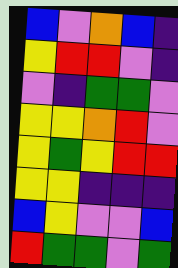[["blue", "violet", "orange", "blue", "indigo"], ["yellow", "red", "red", "violet", "indigo"], ["violet", "indigo", "green", "green", "violet"], ["yellow", "yellow", "orange", "red", "violet"], ["yellow", "green", "yellow", "red", "red"], ["yellow", "yellow", "indigo", "indigo", "indigo"], ["blue", "yellow", "violet", "violet", "blue"], ["red", "green", "green", "violet", "green"]]